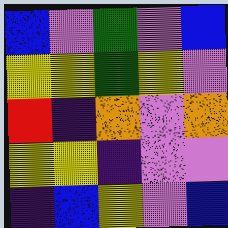[["blue", "violet", "green", "violet", "blue"], ["yellow", "yellow", "green", "yellow", "violet"], ["red", "indigo", "orange", "violet", "orange"], ["yellow", "yellow", "indigo", "violet", "violet"], ["indigo", "blue", "yellow", "violet", "blue"]]